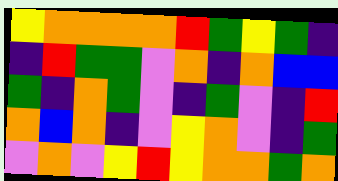[["yellow", "orange", "orange", "orange", "orange", "red", "green", "yellow", "green", "indigo"], ["indigo", "red", "green", "green", "violet", "orange", "indigo", "orange", "blue", "blue"], ["green", "indigo", "orange", "green", "violet", "indigo", "green", "violet", "indigo", "red"], ["orange", "blue", "orange", "indigo", "violet", "yellow", "orange", "violet", "indigo", "green"], ["violet", "orange", "violet", "yellow", "red", "yellow", "orange", "orange", "green", "orange"]]